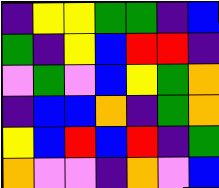[["indigo", "yellow", "yellow", "green", "green", "indigo", "blue"], ["green", "indigo", "yellow", "blue", "red", "red", "indigo"], ["violet", "green", "violet", "blue", "yellow", "green", "orange"], ["indigo", "blue", "blue", "orange", "indigo", "green", "orange"], ["yellow", "blue", "red", "blue", "red", "indigo", "green"], ["orange", "violet", "violet", "indigo", "orange", "violet", "blue"]]